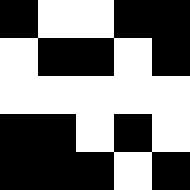[["black", "white", "white", "black", "black"], ["white", "black", "black", "white", "black"], ["white", "white", "white", "white", "white"], ["black", "black", "white", "black", "white"], ["black", "black", "black", "white", "black"]]